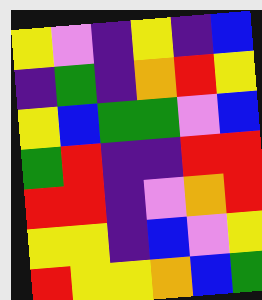[["yellow", "violet", "indigo", "yellow", "indigo", "blue"], ["indigo", "green", "indigo", "orange", "red", "yellow"], ["yellow", "blue", "green", "green", "violet", "blue"], ["green", "red", "indigo", "indigo", "red", "red"], ["red", "red", "indigo", "violet", "orange", "red"], ["yellow", "yellow", "indigo", "blue", "violet", "yellow"], ["red", "yellow", "yellow", "orange", "blue", "green"]]